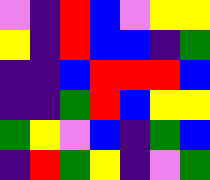[["violet", "indigo", "red", "blue", "violet", "yellow", "yellow"], ["yellow", "indigo", "red", "blue", "blue", "indigo", "green"], ["indigo", "indigo", "blue", "red", "red", "red", "blue"], ["indigo", "indigo", "green", "red", "blue", "yellow", "yellow"], ["green", "yellow", "violet", "blue", "indigo", "green", "blue"], ["indigo", "red", "green", "yellow", "indigo", "violet", "green"]]